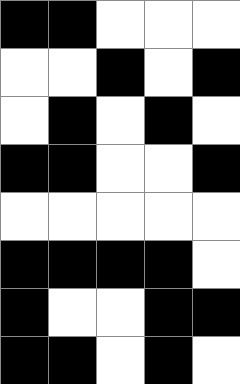[["black", "black", "white", "white", "white"], ["white", "white", "black", "white", "black"], ["white", "black", "white", "black", "white"], ["black", "black", "white", "white", "black"], ["white", "white", "white", "white", "white"], ["black", "black", "black", "black", "white"], ["black", "white", "white", "black", "black"], ["black", "black", "white", "black", "white"]]